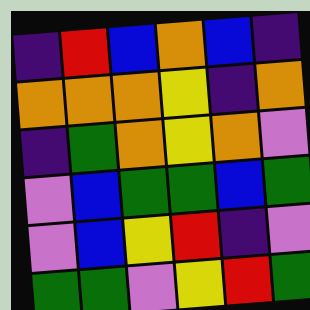[["indigo", "red", "blue", "orange", "blue", "indigo"], ["orange", "orange", "orange", "yellow", "indigo", "orange"], ["indigo", "green", "orange", "yellow", "orange", "violet"], ["violet", "blue", "green", "green", "blue", "green"], ["violet", "blue", "yellow", "red", "indigo", "violet"], ["green", "green", "violet", "yellow", "red", "green"]]